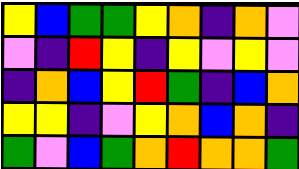[["yellow", "blue", "green", "green", "yellow", "orange", "indigo", "orange", "violet"], ["violet", "indigo", "red", "yellow", "indigo", "yellow", "violet", "yellow", "violet"], ["indigo", "orange", "blue", "yellow", "red", "green", "indigo", "blue", "orange"], ["yellow", "yellow", "indigo", "violet", "yellow", "orange", "blue", "orange", "indigo"], ["green", "violet", "blue", "green", "orange", "red", "orange", "orange", "green"]]